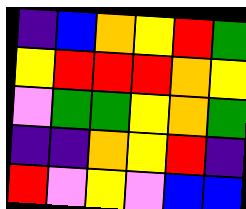[["indigo", "blue", "orange", "yellow", "red", "green"], ["yellow", "red", "red", "red", "orange", "yellow"], ["violet", "green", "green", "yellow", "orange", "green"], ["indigo", "indigo", "orange", "yellow", "red", "indigo"], ["red", "violet", "yellow", "violet", "blue", "blue"]]